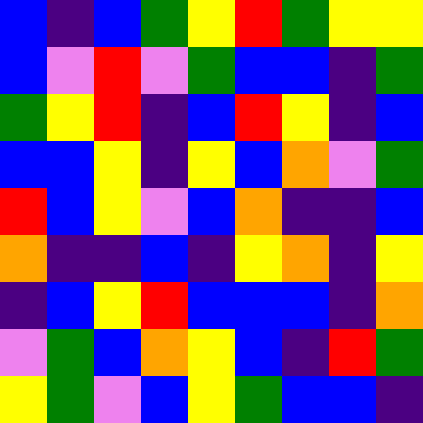[["blue", "indigo", "blue", "green", "yellow", "red", "green", "yellow", "yellow"], ["blue", "violet", "red", "violet", "green", "blue", "blue", "indigo", "green"], ["green", "yellow", "red", "indigo", "blue", "red", "yellow", "indigo", "blue"], ["blue", "blue", "yellow", "indigo", "yellow", "blue", "orange", "violet", "green"], ["red", "blue", "yellow", "violet", "blue", "orange", "indigo", "indigo", "blue"], ["orange", "indigo", "indigo", "blue", "indigo", "yellow", "orange", "indigo", "yellow"], ["indigo", "blue", "yellow", "red", "blue", "blue", "blue", "indigo", "orange"], ["violet", "green", "blue", "orange", "yellow", "blue", "indigo", "red", "green"], ["yellow", "green", "violet", "blue", "yellow", "green", "blue", "blue", "indigo"]]